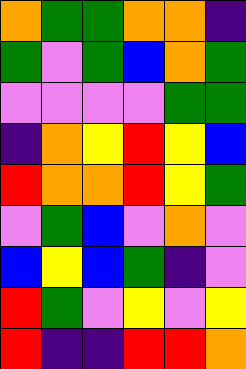[["orange", "green", "green", "orange", "orange", "indigo"], ["green", "violet", "green", "blue", "orange", "green"], ["violet", "violet", "violet", "violet", "green", "green"], ["indigo", "orange", "yellow", "red", "yellow", "blue"], ["red", "orange", "orange", "red", "yellow", "green"], ["violet", "green", "blue", "violet", "orange", "violet"], ["blue", "yellow", "blue", "green", "indigo", "violet"], ["red", "green", "violet", "yellow", "violet", "yellow"], ["red", "indigo", "indigo", "red", "red", "orange"]]